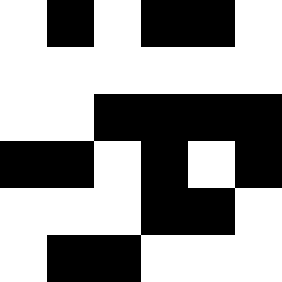[["white", "black", "white", "black", "black", "white"], ["white", "white", "white", "white", "white", "white"], ["white", "white", "black", "black", "black", "black"], ["black", "black", "white", "black", "white", "black"], ["white", "white", "white", "black", "black", "white"], ["white", "black", "black", "white", "white", "white"]]